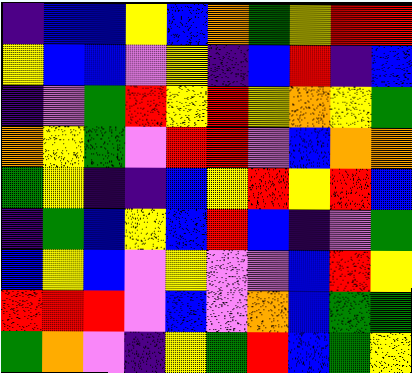[["indigo", "blue", "blue", "yellow", "blue", "orange", "green", "yellow", "red", "red"], ["yellow", "blue", "blue", "violet", "yellow", "indigo", "blue", "red", "indigo", "blue"], ["indigo", "violet", "green", "red", "yellow", "red", "yellow", "orange", "yellow", "green"], ["orange", "yellow", "green", "violet", "red", "red", "violet", "blue", "orange", "orange"], ["green", "yellow", "indigo", "indigo", "blue", "yellow", "red", "yellow", "red", "blue"], ["indigo", "green", "blue", "yellow", "blue", "red", "blue", "indigo", "violet", "green"], ["blue", "yellow", "blue", "violet", "yellow", "violet", "violet", "blue", "red", "yellow"], ["red", "red", "red", "violet", "blue", "violet", "orange", "blue", "green", "green"], ["green", "orange", "violet", "indigo", "yellow", "green", "red", "blue", "green", "yellow"]]